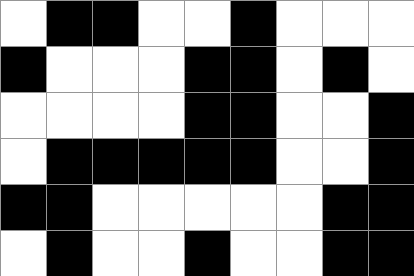[["white", "black", "black", "white", "white", "black", "white", "white", "white"], ["black", "white", "white", "white", "black", "black", "white", "black", "white"], ["white", "white", "white", "white", "black", "black", "white", "white", "black"], ["white", "black", "black", "black", "black", "black", "white", "white", "black"], ["black", "black", "white", "white", "white", "white", "white", "black", "black"], ["white", "black", "white", "white", "black", "white", "white", "black", "black"]]